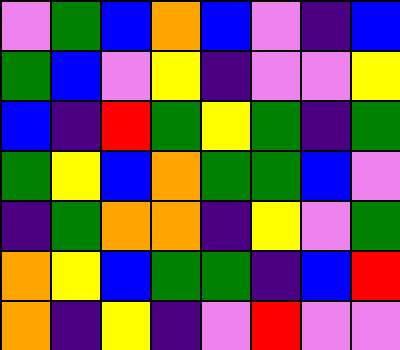[["violet", "green", "blue", "orange", "blue", "violet", "indigo", "blue"], ["green", "blue", "violet", "yellow", "indigo", "violet", "violet", "yellow"], ["blue", "indigo", "red", "green", "yellow", "green", "indigo", "green"], ["green", "yellow", "blue", "orange", "green", "green", "blue", "violet"], ["indigo", "green", "orange", "orange", "indigo", "yellow", "violet", "green"], ["orange", "yellow", "blue", "green", "green", "indigo", "blue", "red"], ["orange", "indigo", "yellow", "indigo", "violet", "red", "violet", "violet"]]